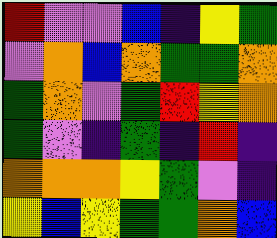[["red", "violet", "violet", "blue", "indigo", "yellow", "green"], ["violet", "orange", "blue", "orange", "green", "green", "orange"], ["green", "orange", "violet", "green", "red", "yellow", "orange"], ["green", "violet", "indigo", "green", "indigo", "red", "indigo"], ["orange", "orange", "orange", "yellow", "green", "violet", "indigo"], ["yellow", "blue", "yellow", "green", "green", "orange", "blue"]]